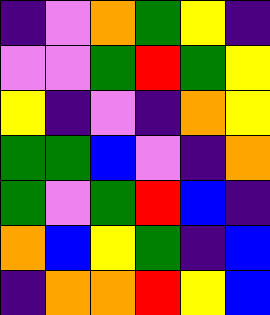[["indigo", "violet", "orange", "green", "yellow", "indigo"], ["violet", "violet", "green", "red", "green", "yellow"], ["yellow", "indigo", "violet", "indigo", "orange", "yellow"], ["green", "green", "blue", "violet", "indigo", "orange"], ["green", "violet", "green", "red", "blue", "indigo"], ["orange", "blue", "yellow", "green", "indigo", "blue"], ["indigo", "orange", "orange", "red", "yellow", "blue"]]